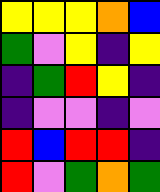[["yellow", "yellow", "yellow", "orange", "blue"], ["green", "violet", "yellow", "indigo", "yellow"], ["indigo", "green", "red", "yellow", "indigo"], ["indigo", "violet", "violet", "indigo", "violet"], ["red", "blue", "red", "red", "indigo"], ["red", "violet", "green", "orange", "green"]]